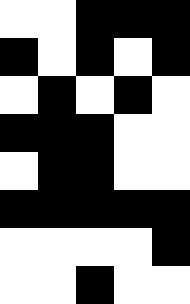[["white", "white", "black", "black", "black"], ["black", "white", "black", "white", "black"], ["white", "black", "white", "black", "white"], ["black", "black", "black", "white", "white"], ["white", "black", "black", "white", "white"], ["black", "black", "black", "black", "black"], ["white", "white", "white", "white", "black"], ["white", "white", "black", "white", "white"]]